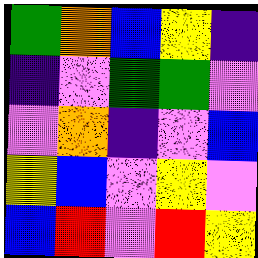[["green", "orange", "blue", "yellow", "indigo"], ["indigo", "violet", "green", "green", "violet"], ["violet", "orange", "indigo", "violet", "blue"], ["yellow", "blue", "violet", "yellow", "violet"], ["blue", "red", "violet", "red", "yellow"]]